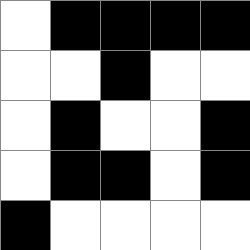[["white", "black", "black", "black", "black"], ["white", "white", "black", "white", "white"], ["white", "black", "white", "white", "black"], ["white", "black", "black", "white", "black"], ["black", "white", "white", "white", "white"]]